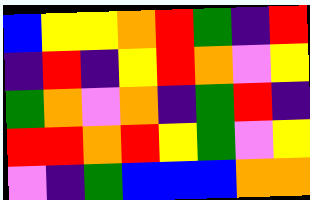[["blue", "yellow", "yellow", "orange", "red", "green", "indigo", "red"], ["indigo", "red", "indigo", "yellow", "red", "orange", "violet", "yellow"], ["green", "orange", "violet", "orange", "indigo", "green", "red", "indigo"], ["red", "red", "orange", "red", "yellow", "green", "violet", "yellow"], ["violet", "indigo", "green", "blue", "blue", "blue", "orange", "orange"]]